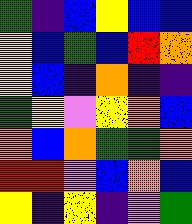[["green", "indigo", "blue", "yellow", "blue", "blue"], ["yellow", "blue", "green", "blue", "red", "orange"], ["yellow", "blue", "indigo", "orange", "indigo", "indigo"], ["green", "yellow", "violet", "yellow", "orange", "blue"], ["orange", "blue", "orange", "green", "green", "orange"], ["red", "red", "violet", "blue", "orange", "blue"], ["yellow", "indigo", "yellow", "indigo", "violet", "green"]]